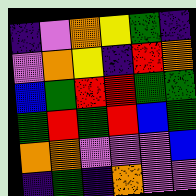[["indigo", "violet", "orange", "yellow", "green", "indigo"], ["violet", "orange", "yellow", "indigo", "red", "orange"], ["blue", "green", "red", "red", "green", "green"], ["green", "red", "green", "red", "blue", "green"], ["orange", "orange", "violet", "violet", "violet", "blue"], ["indigo", "green", "indigo", "orange", "violet", "violet"]]